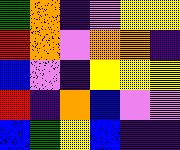[["green", "orange", "indigo", "violet", "yellow", "yellow"], ["red", "orange", "violet", "orange", "orange", "indigo"], ["blue", "violet", "indigo", "yellow", "yellow", "yellow"], ["red", "indigo", "orange", "blue", "violet", "violet"], ["blue", "green", "yellow", "blue", "indigo", "indigo"]]